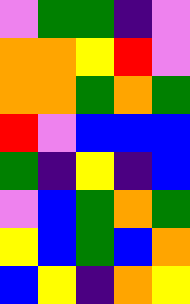[["violet", "green", "green", "indigo", "violet"], ["orange", "orange", "yellow", "red", "violet"], ["orange", "orange", "green", "orange", "green"], ["red", "violet", "blue", "blue", "blue"], ["green", "indigo", "yellow", "indigo", "blue"], ["violet", "blue", "green", "orange", "green"], ["yellow", "blue", "green", "blue", "orange"], ["blue", "yellow", "indigo", "orange", "yellow"]]